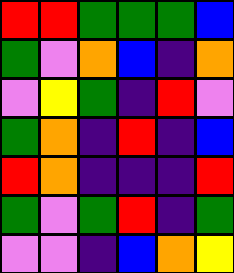[["red", "red", "green", "green", "green", "blue"], ["green", "violet", "orange", "blue", "indigo", "orange"], ["violet", "yellow", "green", "indigo", "red", "violet"], ["green", "orange", "indigo", "red", "indigo", "blue"], ["red", "orange", "indigo", "indigo", "indigo", "red"], ["green", "violet", "green", "red", "indigo", "green"], ["violet", "violet", "indigo", "blue", "orange", "yellow"]]